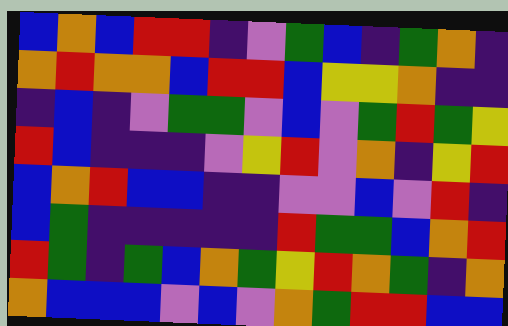[["blue", "orange", "blue", "red", "red", "indigo", "violet", "green", "blue", "indigo", "green", "orange", "indigo"], ["orange", "red", "orange", "orange", "blue", "red", "red", "blue", "yellow", "yellow", "orange", "indigo", "indigo"], ["indigo", "blue", "indigo", "violet", "green", "green", "violet", "blue", "violet", "green", "red", "green", "yellow"], ["red", "blue", "indigo", "indigo", "indigo", "violet", "yellow", "red", "violet", "orange", "indigo", "yellow", "red"], ["blue", "orange", "red", "blue", "blue", "indigo", "indigo", "violet", "violet", "blue", "violet", "red", "indigo"], ["blue", "green", "indigo", "indigo", "indigo", "indigo", "indigo", "red", "green", "green", "blue", "orange", "red"], ["red", "green", "indigo", "green", "blue", "orange", "green", "yellow", "red", "orange", "green", "indigo", "orange"], ["orange", "blue", "blue", "blue", "violet", "blue", "violet", "orange", "green", "red", "red", "blue", "blue"]]